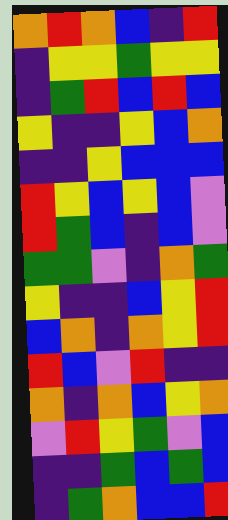[["orange", "red", "orange", "blue", "indigo", "red"], ["indigo", "yellow", "yellow", "green", "yellow", "yellow"], ["indigo", "green", "red", "blue", "red", "blue"], ["yellow", "indigo", "indigo", "yellow", "blue", "orange"], ["indigo", "indigo", "yellow", "blue", "blue", "blue"], ["red", "yellow", "blue", "yellow", "blue", "violet"], ["red", "green", "blue", "indigo", "blue", "violet"], ["green", "green", "violet", "indigo", "orange", "green"], ["yellow", "indigo", "indigo", "blue", "yellow", "red"], ["blue", "orange", "indigo", "orange", "yellow", "red"], ["red", "blue", "violet", "red", "indigo", "indigo"], ["orange", "indigo", "orange", "blue", "yellow", "orange"], ["violet", "red", "yellow", "green", "violet", "blue"], ["indigo", "indigo", "green", "blue", "green", "blue"], ["indigo", "green", "orange", "blue", "blue", "red"]]